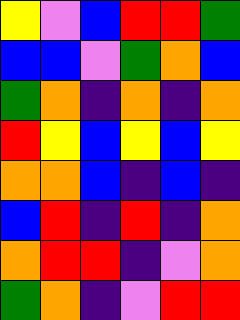[["yellow", "violet", "blue", "red", "red", "green"], ["blue", "blue", "violet", "green", "orange", "blue"], ["green", "orange", "indigo", "orange", "indigo", "orange"], ["red", "yellow", "blue", "yellow", "blue", "yellow"], ["orange", "orange", "blue", "indigo", "blue", "indigo"], ["blue", "red", "indigo", "red", "indigo", "orange"], ["orange", "red", "red", "indigo", "violet", "orange"], ["green", "orange", "indigo", "violet", "red", "red"]]